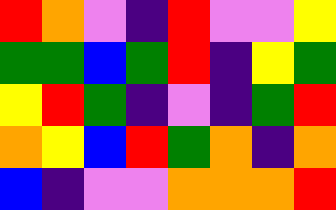[["red", "orange", "violet", "indigo", "red", "violet", "violet", "yellow"], ["green", "green", "blue", "green", "red", "indigo", "yellow", "green"], ["yellow", "red", "green", "indigo", "violet", "indigo", "green", "red"], ["orange", "yellow", "blue", "red", "green", "orange", "indigo", "orange"], ["blue", "indigo", "violet", "violet", "orange", "orange", "orange", "red"]]